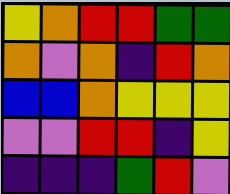[["yellow", "orange", "red", "red", "green", "green"], ["orange", "violet", "orange", "indigo", "red", "orange"], ["blue", "blue", "orange", "yellow", "yellow", "yellow"], ["violet", "violet", "red", "red", "indigo", "yellow"], ["indigo", "indigo", "indigo", "green", "red", "violet"]]